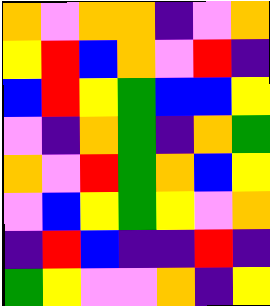[["orange", "violet", "orange", "orange", "indigo", "violet", "orange"], ["yellow", "red", "blue", "orange", "violet", "red", "indigo"], ["blue", "red", "yellow", "green", "blue", "blue", "yellow"], ["violet", "indigo", "orange", "green", "indigo", "orange", "green"], ["orange", "violet", "red", "green", "orange", "blue", "yellow"], ["violet", "blue", "yellow", "green", "yellow", "violet", "orange"], ["indigo", "red", "blue", "indigo", "indigo", "red", "indigo"], ["green", "yellow", "violet", "violet", "orange", "indigo", "yellow"]]